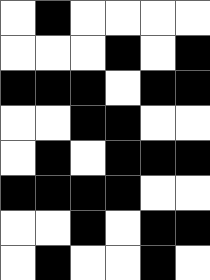[["white", "black", "white", "white", "white", "white"], ["white", "white", "white", "black", "white", "black"], ["black", "black", "black", "white", "black", "black"], ["white", "white", "black", "black", "white", "white"], ["white", "black", "white", "black", "black", "black"], ["black", "black", "black", "black", "white", "white"], ["white", "white", "black", "white", "black", "black"], ["white", "black", "white", "white", "black", "white"]]